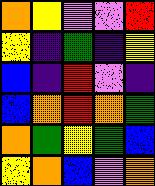[["orange", "yellow", "violet", "violet", "red"], ["yellow", "indigo", "green", "indigo", "yellow"], ["blue", "indigo", "red", "violet", "indigo"], ["blue", "orange", "red", "orange", "green"], ["orange", "green", "yellow", "green", "blue"], ["yellow", "orange", "blue", "violet", "orange"]]